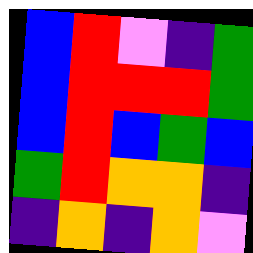[["blue", "red", "violet", "indigo", "green"], ["blue", "red", "red", "red", "green"], ["blue", "red", "blue", "green", "blue"], ["green", "red", "orange", "orange", "indigo"], ["indigo", "orange", "indigo", "orange", "violet"]]